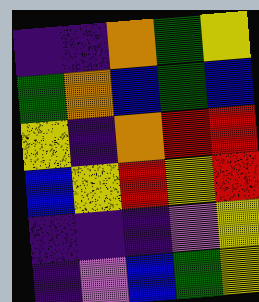[["indigo", "indigo", "orange", "green", "yellow"], ["green", "orange", "blue", "green", "blue"], ["yellow", "indigo", "orange", "red", "red"], ["blue", "yellow", "red", "yellow", "red"], ["indigo", "indigo", "indigo", "violet", "yellow"], ["indigo", "violet", "blue", "green", "yellow"]]